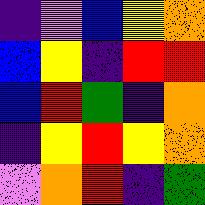[["indigo", "violet", "blue", "yellow", "orange"], ["blue", "yellow", "indigo", "red", "red"], ["blue", "red", "green", "indigo", "orange"], ["indigo", "yellow", "red", "yellow", "orange"], ["violet", "orange", "red", "indigo", "green"]]